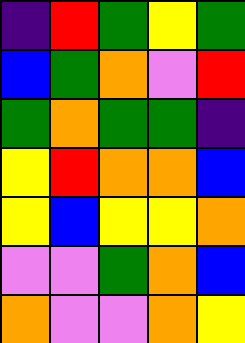[["indigo", "red", "green", "yellow", "green"], ["blue", "green", "orange", "violet", "red"], ["green", "orange", "green", "green", "indigo"], ["yellow", "red", "orange", "orange", "blue"], ["yellow", "blue", "yellow", "yellow", "orange"], ["violet", "violet", "green", "orange", "blue"], ["orange", "violet", "violet", "orange", "yellow"]]